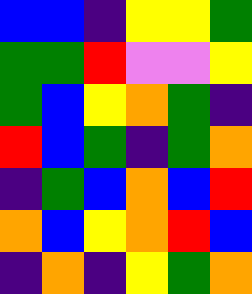[["blue", "blue", "indigo", "yellow", "yellow", "green"], ["green", "green", "red", "violet", "violet", "yellow"], ["green", "blue", "yellow", "orange", "green", "indigo"], ["red", "blue", "green", "indigo", "green", "orange"], ["indigo", "green", "blue", "orange", "blue", "red"], ["orange", "blue", "yellow", "orange", "red", "blue"], ["indigo", "orange", "indigo", "yellow", "green", "orange"]]